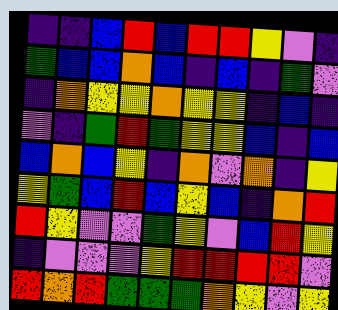[["indigo", "indigo", "blue", "red", "blue", "red", "red", "yellow", "violet", "indigo"], ["green", "blue", "blue", "orange", "blue", "indigo", "blue", "indigo", "green", "violet"], ["indigo", "orange", "yellow", "yellow", "orange", "yellow", "yellow", "indigo", "blue", "indigo"], ["violet", "indigo", "green", "red", "green", "yellow", "yellow", "blue", "indigo", "blue"], ["blue", "orange", "blue", "yellow", "indigo", "orange", "violet", "orange", "indigo", "yellow"], ["yellow", "green", "blue", "red", "blue", "yellow", "blue", "indigo", "orange", "red"], ["red", "yellow", "violet", "violet", "green", "yellow", "violet", "blue", "red", "yellow"], ["indigo", "violet", "violet", "violet", "yellow", "red", "red", "red", "red", "violet"], ["red", "orange", "red", "green", "green", "green", "orange", "yellow", "violet", "yellow"]]